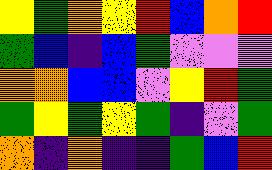[["yellow", "green", "orange", "yellow", "red", "blue", "orange", "red"], ["green", "blue", "indigo", "blue", "green", "violet", "violet", "violet"], ["orange", "orange", "blue", "blue", "violet", "yellow", "red", "green"], ["green", "yellow", "green", "yellow", "green", "indigo", "violet", "green"], ["orange", "indigo", "orange", "indigo", "indigo", "green", "blue", "red"]]